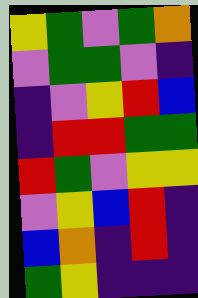[["yellow", "green", "violet", "green", "orange"], ["violet", "green", "green", "violet", "indigo"], ["indigo", "violet", "yellow", "red", "blue"], ["indigo", "red", "red", "green", "green"], ["red", "green", "violet", "yellow", "yellow"], ["violet", "yellow", "blue", "red", "indigo"], ["blue", "orange", "indigo", "red", "indigo"], ["green", "yellow", "indigo", "indigo", "indigo"]]